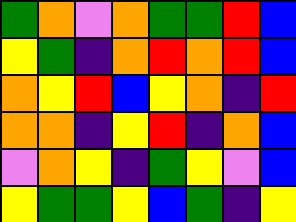[["green", "orange", "violet", "orange", "green", "green", "red", "blue"], ["yellow", "green", "indigo", "orange", "red", "orange", "red", "blue"], ["orange", "yellow", "red", "blue", "yellow", "orange", "indigo", "red"], ["orange", "orange", "indigo", "yellow", "red", "indigo", "orange", "blue"], ["violet", "orange", "yellow", "indigo", "green", "yellow", "violet", "blue"], ["yellow", "green", "green", "yellow", "blue", "green", "indigo", "yellow"]]